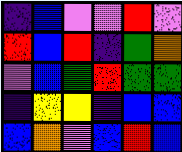[["indigo", "blue", "violet", "violet", "red", "violet"], ["red", "blue", "red", "indigo", "green", "orange"], ["violet", "blue", "green", "red", "green", "green"], ["indigo", "yellow", "yellow", "indigo", "blue", "blue"], ["blue", "orange", "violet", "blue", "red", "blue"]]